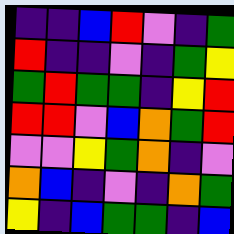[["indigo", "indigo", "blue", "red", "violet", "indigo", "green"], ["red", "indigo", "indigo", "violet", "indigo", "green", "yellow"], ["green", "red", "green", "green", "indigo", "yellow", "red"], ["red", "red", "violet", "blue", "orange", "green", "red"], ["violet", "violet", "yellow", "green", "orange", "indigo", "violet"], ["orange", "blue", "indigo", "violet", "indigo", "orange", "green"], ["yellow", "indigo", "blue", "green", "green", "indigo", "blue"]]